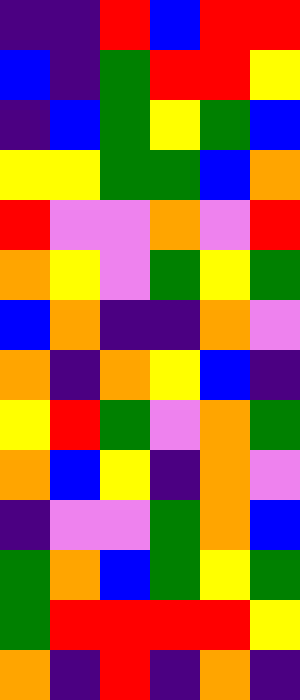[["indigo", "indigo", "red", "blue", "red", "red"], ["blue", "indigo", "green", "red", "red", "yellow"], ["indigo", "blue", "green", "yellow", "green", "blue"], ["yellow", "yellow", "green", "green", "blue", "orange"], ["red", "violet", "violet", "orange", "violet", "red"], ["orange", "yellow", "violet", "green", "yellow", "green"], ["blue", "orange", "indigo", "indigo", "orange", "violet"], ["orange", "indigo", "orange", "yellow", "blue", "indigo"], ["yellow", "red", "green", "violet", "orange", "green"], ["orange", "blue", "yellow", "indigo", "orange", "violet"], ["indigo", "violet", "violet", "green", "orange", "blue"], ["green", "orange", "blue", "green", "yellow", "green"], ["green", "red", "red", "red", "red", "yellow"], ["orange", "indigo", "red", "indigo", "orange", "indigo"]]